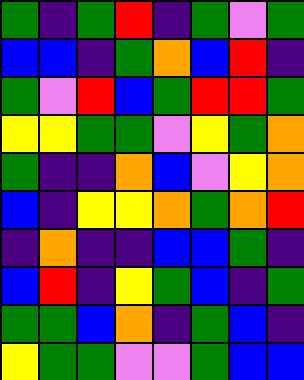[["green", "indigo", "green", "red", "indigo", "green", "violet", "green"], ["blue", "blue", "indigo", "green", "orange", "blue", "red", "indigo"], ["green", "violet", "red", "blue", "green", "red", "red", "green"], ["yellow", "yellow", "green", "green", "violet", "yellow", "green", "orange"], ["green", "indigo", "indigo", "orange", "blue", "violet", "yellow", "orange"], ["blue", "indigo", "yellow", "yellow", "orange", "green", "orange", "red"], ["indigo", "orange", "indigo", "indigo", "blue", "blue", "green", "indigo"], ["blue", "red", "indigo", "yellow", "green", "blue", "indigo", "green"], ["green", "green", "blue", "orange", "indigo", "green", "blue", "indigo"], ["yellow", "green", "green", "violet", "violet", "green", "blue", "blue"]]